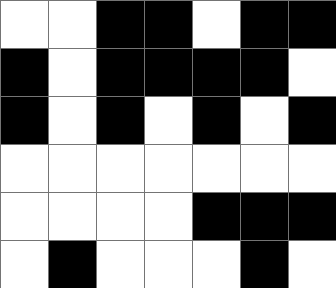[["white", "white", "black", "black", "white", "black", "black"], ["black", "white", "black", "black", "black", "black", "white"], ["black", "white", "black", "white", "black", "white", "black"], ["white", "white", "white", "white", "white", "white", "white"], ["white", "white", "white", "white", "black", "black", "black"], ["white", "black", "white", "white", "white", "black", "white"]]